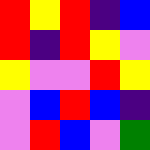[["red", "yellow", "red", "indigo", "blue"], ["red", "indigo", "red", "yellow", "violet"], ["yellow", "violet", "violet", "red", "yellow"], ["violet", "blue", "red", "blue", "indigo"], ["violet", "red", "blue", "violet", "green"]]